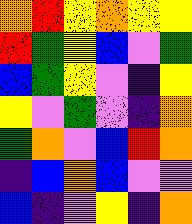[["orange", "red", "yellow", "orange", "yellow", "yellow"], ["red", "green", "yellow", "blue", "violet", "green"], ["blue", "green", "yellow", "violet", "indigo", "yellow"], ["yellow", "violet", "green", "violet", "indigo", "orange"], ["green", "orange", "violet", "blue", "red", "orange"], ["indigo", "blue", "orange", "blue", "violet", "violet"], ["blue", "indigo", "violet", "yellow", "indigo", "orange"]]